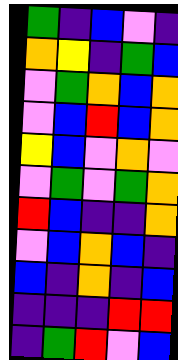[["green", "indigo", "blue", "violet", "indigo"], ["orange", "yellow", "indigo", "green", "blue"], ["violet", "green", "orange", "blue", "orange"], ["violet", "blue", "red", "blue", "orange"], ["yellow", "blue", "violet", "orange", "violet"], ["violet", "green", "violet", "green", "orange"], ["red", "blue", "indigo", "indigo", "orange"], ["violet", "blue", "orange", "blue", "indigo"], ["blue", "indigo", "orange", "indigo", "blue"], ["indigo", "indigo", "indigo", "red", "red"], ["indigo", "green", "red", "violet", "blue"]]